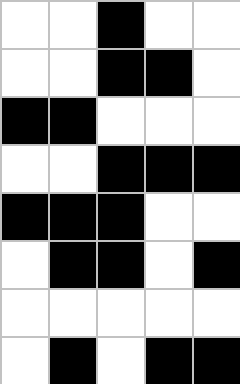[["white", "white", "black", "white", "white"], ["white", "white", "black", "black", "white"], ["black", "black", "white", "white", "white"], ["white", "white", "black", "black", "black"], ["black", "black", "black", "white", "white"], ["white", "black", "black", "white", "black"], ["white", "white", "white", "white", "white"], ["white", "black", "white", "black", "black"]]